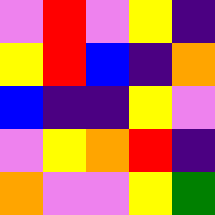[["violet", "red", "violet", "yellow", "indigo"], ["yellow", "red", "blue", "indigo", "orange"], ["blue", "indigo", "indigo", "yellow", "violet"], ["violet", "yellow", "orange", "red", "indigo"], ["orange", "violet", "violet", "yellow", "green"]]